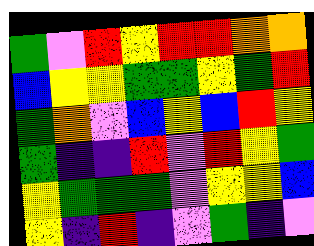[["green", "violet", "red", "yellow", "red", "red", "orange", "orange"], ["blue", "yellow", "yellow", "green", "green", "yellow", "green", "red"], ["green", "orange", "violet", "blue", "yellow", "blue", "red", "yellow"], ["green", "indigo", "indigo", "red", "violet", "red", "yellow", "green"], ["yellow", "green", "green", "green", "violet", "yellow", "yellow", "blue"], ["yellow", "indigo", "red", "indigo", "violet", "green", "indigo", "violet"]]